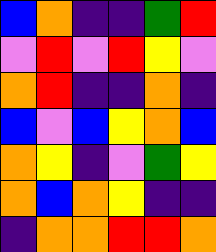[["blue", "orange", "indigo", "indigo", "green", "red"], ["violet", "red", "violet", "red", "yellow", "violet"], ["orange", "red", "indigo", "indigo", "orange", "indigo"], ["blue", "violet", "blue", "yellow", "orange", "blue"], ["orange", "yellow", "indigo", "violet", "green", "yellow"], ["orange", "blue", "orange", "yellow", "indigo", "indigo"], ["indigo", "orange", "orange", "red", "red", "orange"]]